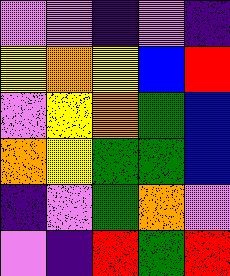[["violet", "violet", "indigo", "violet", "indigo"], ["yellow", "orange", "yellow", "blue", "red"], ["violet", "yellow", "orange", "green", "blue"], ["orange", "yellow", "green", "green", "blue"], ["indigo", "violet", "green", "orange", "violet"], ["violet", "indigo", "red", "green", "red"]]